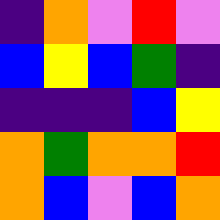[["indigo", "orange", "violet", "red", "violet"], ["blue", "yellow", "blue", "green", "indigo"], ["indigo", "indigo", "indigo", "blue", "yellow"], ["orange", "green", "orange", "orange", "red"], ["orange", "blue", "violet", "blue", "orange"]]